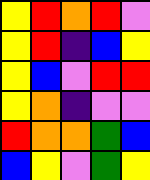[["yellow", "red", "orange", "red", "violet"], ["yellow", "red", "indigo", "blue", "yellow"], ["yellow", "blue", "violet", "red", "red"], ["yellow", "orange", "indigo", "violet", "violet"], ["red", "orange", "orange", "green", "blue"], ["blue", "yellow", "violet", "green", "yellow"]]